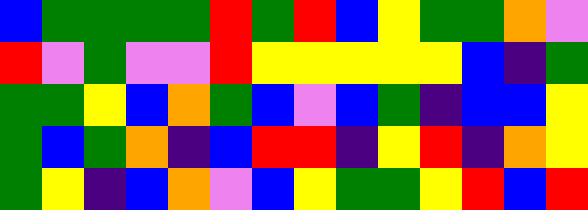[["blue", "green", "green", "green", "green", "red", "green", "red", "blue", "yellow", "green", "green", "orange", "violet"], ["red", "violet", "green", "violet", "violet", "red", "yellow", "yellow", "yellow", "yellow", "yellow", "blue", "indigo", "green"], ["green", "green", "yellow", "blue", "orange", "green", "blue", "violet", "blue", "green", "indigo", "blue", "blue", "yellow"], ["green", "blue", "green", "orange", "indigo", "blue", "red", "red", "indigo", "yellow", "red", "indigo", "orange", "yellow"], ["green", "yellow", "indigo", "blue", "orange", "violet", "blue", "yellow", "green", "green", "yellow", "red", "blue", "red"]]